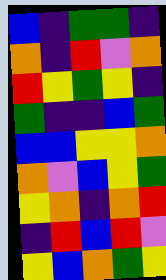[["blue", "indigo", "green", "green", "indigo"], ["orange", "indigo", "red", "violet", "orange"], ["red", "yellow", "green", "yellow", "indigo"], ["green", "indigo", "indigo", "blue", "green"], ["blue", "blue", "yellow", "yellow", "orange"], ["orange", "violet", "blue", "yellow", "green"], ["yellow", "orange", "indigo", "orange", "red"], ["indigo", "red", "blue", "red", "violet"], ["yellow", "blue", "orange", "green", "yellow"]]